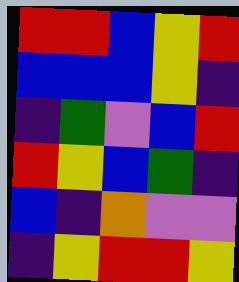[["red", "red", "blue", "yellow", "red"], ["blue", "blue", "blue", "yellow", "indigo"], ["indigo", "green", "violet", "blue", "red"], ["red", "yellow", "blue", "green", "indigo"], ["blue", "indigo", "orange", "violet", "violet"], ["indigo", "yellow", "red", "red", "yellow"]]